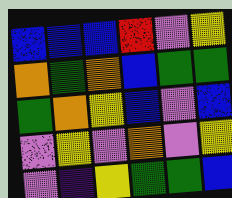[["blue", "blue", "blue", "red", "violet", "yellow"], ["orange", "green", "orange", "blue", "green", "green"], ["green", "orange", "yellow", "blue", "violet", "blue"], ["violet", "yellow", "violet", "orange", "violet", "yellow"], ["violet", "indigo", "yellow", "green", "green", "blue"]]